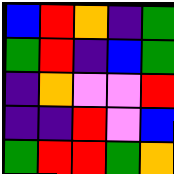[["blue", "red", "orange", "indigo", "green"], ["green", "red", "indigo", "blue", "green"], ["indigo", "orange", "violet", "violet", "red"], ["indigo", "indigo", "red", "violet", "blue"], ["green", "red", "red", "green", "orange"]]